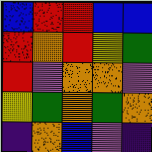[["blue", "red", "red", "blue", "blue"], ["red", "orange", "red", "yellow", "green"], ["red", "violet", "orange", "orange", "violet"], ["yellow", "green", "orange", "green", "orange"], ["indigo", "orange", "blue", "violet", "indigo"]]